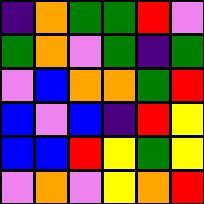[["indigo", "orange", "green", "green", "red", "violet"], ["green", "orange", "violet", "green", "indigo", "green"], ["violet", "blue", "orange", "orange", "green", "red"], ["blue", "violet", "blue", "indigo", "red", "yellow"], ["blue", "blue", "red", "yellow", "green", "yellow"], ["violet", "orange", "violet", "yellow", "orange", "red"]]